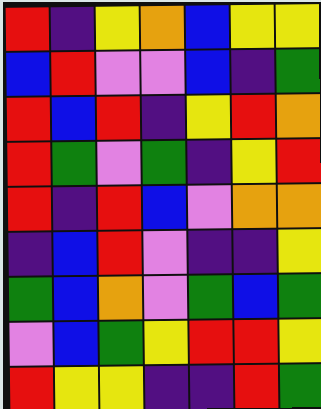[["red", "indigo", "yellow", "orange", "blue", "yellow", "yellow"], ["blue", "red", "violet", "violet", "blue", "indigo", "green"], ["red", "blue", "red", "indigo", "yellow", "red", "orange"], ["red", "green", "violet", "green", "indigo", "yellow", "red"], ["red", "indigo", "red", "blue", "violet", "orange", "orange"], ["indigo", "blue", "red", "violet", "indigo", "indigo", "yellow"], ["green", "blue", "orange", "violet", "green", "blue", "green"], ["violet", "blue", "green", "yellow", "red", "red", "yellow"], ["red", "yellow", "yellow", "indigo", "indigo", "red", "green"]]